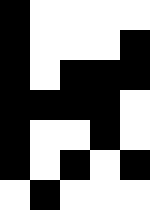[["black", "white", "white", "white", "white"], ["black", "white", "white", "white", "black"], ["black", "white", "black", "black", "black"], ["black", "black", "black", "black", "white"], ["black", "white", "white", "black", "white"], ["black", "white", "black", "white", "black"], ["white", "black", "white", "white", "white"]]